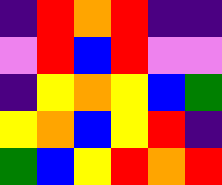[["indigo", "red", "orange", "red", "indigo", "indigo"], ["violet", "red", "blue", "red", "violet", "violet"], ["indigo", "yellow", "orange", "yellow", "blue", "green"], ["yellow", "orange", "blue", "yellow", "red", "indigo"], ["green", "blue", "yellow", "red", "orange", "red"]]